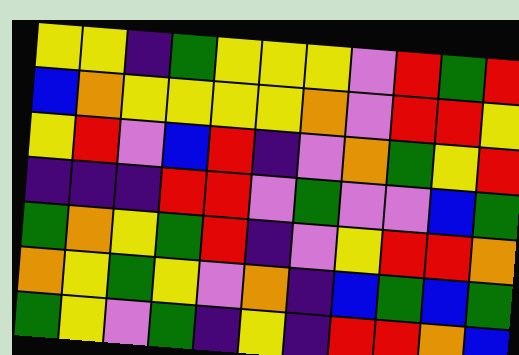[["yellow", "yellow", "indigo", "green", "yellow", "yellow", "yellow", "violet", "red", "green", "red"], ["blue", "orange", "yellow", "yellow", "yellow", "yellow", "orange", "violet", "red", "red", "yellow"], ["yellow", "red", "violet", "blue", "red", "indigo", "violet", "orange", "green", "yellow", "red"], ["indigo", "indigo", "indigo", "red", "red", "violet", "green", "violet", "violet", "blue", "green"], ["green", "orange", "yellow", "green", "red", "indigo", "violet", "yellow", "red", "red", "orange"], ["orange", "yellow", "green", "yellow", "violet", "orange", "indigo", "blue", "green", "blue", "green"], ["green", "yellow", "violet", "green", "indigo", "yellow", "indigo", "red", "red", "orange", "blue"]]